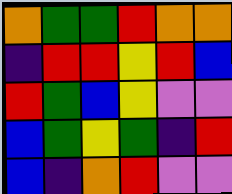[["orange", "green", "green", "red", "orange", "orange"], ["indigo", "red", "red", "yellow", "red", "blue"], ["red", "green", "blue", "yellow", "violet", "violet"], ["blue", "green", "yellow", "green", "indigo", "red"], ["blue", "indigo", "orange", "red", "violet", "violet"]]